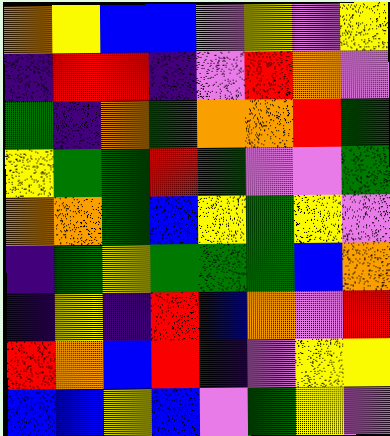[["orange", "yellow", "blue", "blue", "violet", "yellow", "violet", "yellow"], ["indigo", "red", "red", "indigo", "violet", "red", "orange", "violet"], ["green", "indigo", "orange", "green", "orange", "orange", "red", "green"], ["yellow", "green", "green", "red", "green", "violet", "violet", "green"], ["orange", "orange", "green", "blue", "yellow", "green", "yellow", "violet"], ["indigo", "green", "yellow", "green", "green", "green", "blue", "orange"], ["indigo", "yellow", "indigo", "red", "blue", "orange", "violet", "red"], ["red", "orange", "blue", "red", "indigo", "violet", "yellow", "yellow"], ["blue", "blue", "yellow", "blue", "violet", "green", "yellow", "violet"]]